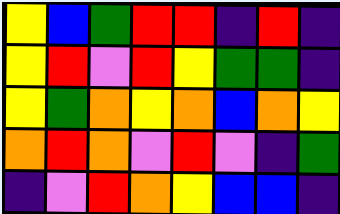[["yellow", "blue", "green", "red", "red", "indigo", "red", "indigo"], ["yellow", "red", "violet", "red", "yellow", "green", "green", "indigo"], ["yellow", "green", "orange", "yellow", "orange", "blue", "orange", "yellow"], ["orange", "red", "orange", "violet", "red", "violet", "indigo", "green"], ["indigo", "violet", "red", "orange", "yellow", "blue", "blue", "indigo"]]